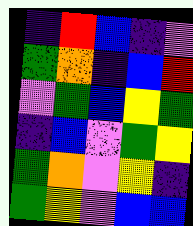[["indigo", "red", "blue", "indigo", "violet"], ["green", "orange", "indigo", "blue", "red"], ["violet", "green", "blue", "yellow", "green"], ["indigo", "blue", "violet", "green", "yellow"], ["green", "orange", "violet", "yellow", "indigo"], ["green", "yellow", "violet", "blue", "blue"]]